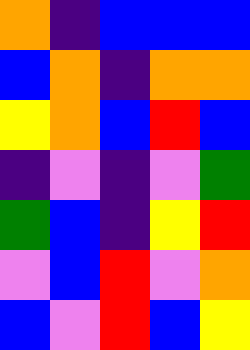[["orange", "indigo", "blue", "blue", "blue"], ["blue", "orange", "indigo", "orange", "orange"], ["yellow", "orange", "blue", "red", "blue"], ["indigo", "violet", "indigo", "violet", "green"], ["green", "blue", "indigo", "yellow", "red"], ["violet", "blue", "red", "violet", "orange"], ["blue", "violet", "red", "blue", "yellow"]]